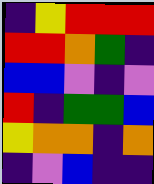[["indigo", "yellow", "red", "red", "red"], ["red", "red", "orange", "green", "indigo"], ["blue", "blue", "violet", "indigo", "violet"], ["red", "indigo", "green", "green", "blue"], ["yellow", "orange", "orange", "indigo", "orange"], ["indigo", "violet", "blue", "indigo", "indigo"]]